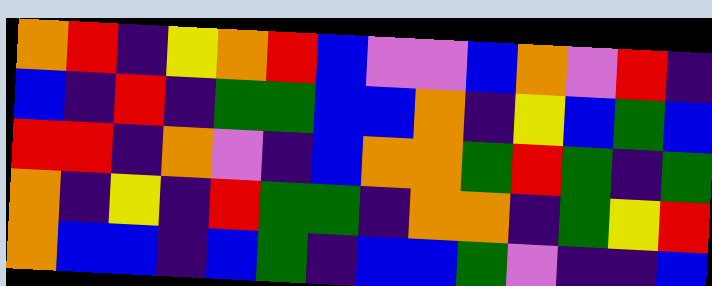[["orange", "red", "indigo", "yellow", "orange", "red", "blue", "violet", "violet", "blue", "orange", "violet", "red", "indigo"], ["blue", "indigo", "red", "indigo", "green", "green", "blue", "blue", "orange", "indigo", "yellow", "blue", "green", "blue"], ["red", "red", "indigo", "orange", "violet", "indigo", "blue", "orange", "orange", "green", "red", "green", "indigo", "green"], ["orange", "indigo", "yellow", "indigo", "red", "green", "green", "indigo", "orange", "orange", "indigo", "green", "yellow", "red"], ["orange", "blue", "blue", "indigo", "blue", "green", "indigo", "blue", "blue", "green", "violet", "indigo", "indigo", "blue"]]